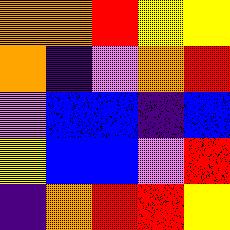[["orange", "orange", "red", "yellow", "yellow"], ["orange", "indigo", "violet", "orange", "red"], ["violet", "blue", "blue", "indigo", "blue"], ["yellow", "blue", "blue", "violet", "red"], ["indigo", "orange", "red", "red", "yellow"]]